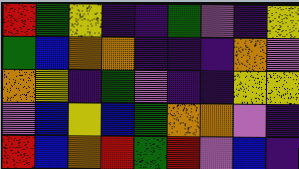[["red", "green", "yellow", "indigo", "indigo", "green", "violet", "indigo", "yellow"], ["green", "blue", "orange", "orange", "indigo", "indigo", "indigo", "orange", "violet"], ["orange", "yellow", "indigo", "green", "violet", "indigo", "indigo", "yellow", "yellow"], ["violet", "blue", "yellow", "blue", "green", "orange", "orange", "violet", "indigo"], ["red", "blue", "orange", "red", "green", "red", "violet", "blue", "indigo"]]